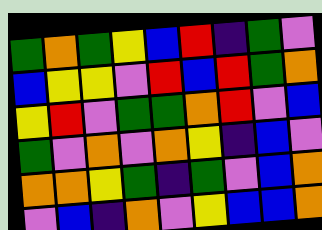[["green", "orange", "green", "yellow", "blue", "red", "indigo", "green", "violet"], ["blue", "yellow", "yellow", "violet", "red", "blue", "red", "green", "orange"], ["yellow", "red", "violet", "green", "green", "orange", "red", "violet", "blue"], ["green", "violet", "orange", "violet", "orange", "yellow", "indigo", "blue", "violet"], ["orange", "orange", "yellow", "green", "indigo", "green", "violet", "blue", "orange"], ["violet", "blue", "indigo", "orange", "violet", "yellow", "blue", "blue", "orange"]]